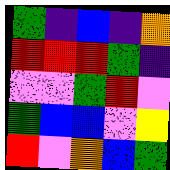[["green", "indigo", "blue", "indigo", "orange"], ["red", "red", "red", "green", "indigo"], ["violet", "violet", "green", "red", "violet"], ["green", "blue", "blue", "violet", "yellow"], ["red", "violet", "orange", "blue", "green"]]